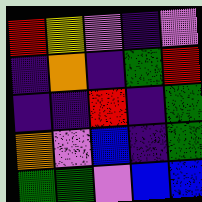[["red", "yellow", "violet", "indigo", "violet"], ["indigo", "orange", "indigo", "green", "red"], ["indigo", "indigo", "red", "indigo", "green"], ["orange", "violet", "blue", "indigo", "green"], ["green", "green", "violet", "blue", "blue"]]